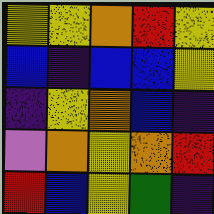[["yellow", "yellow", "orange", "red", "yellow"], ["blue", "indigo", "blue", "blue", "yellow"], ["indigo", "yellow", "orange", "blue", "indigo"], ["violet", "orange", "yellow", "orange", "red"], ["red", "blue", "yellow", "green", "indigo"]]